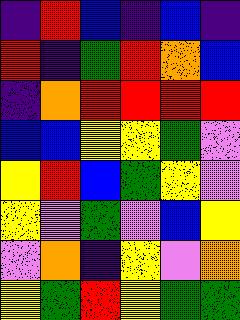[["indigo", "red", "blue", "indigo", "blue", "indigo"], ["red", "indigo", "green", "red", "orange", "blue"], ["indigo", "orange", "red", "red", "red", "red"], ["blue", "blue", "yellow", "yellow", "green", "violet"], ["yellow", "red", "blue", "green", "yellow", "violet"], ["yellow", "violet", "green", "violet", "blue", "yellow"], ["violet", "orange", "indigo", "yellow", "violet", "orange"], ["yellow", "green", "red", "yellow", "green", "green"]]